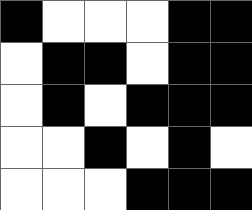[["black", "white", "white", "white", "black", "black"], ["white", "black", "black", "white", "black", "black"], ["white", "black", "white", "black", "black", "black"], ["white", "white", "black", "white", "black", "white"], ["white", "white", "white", "black", "black", "black"]]